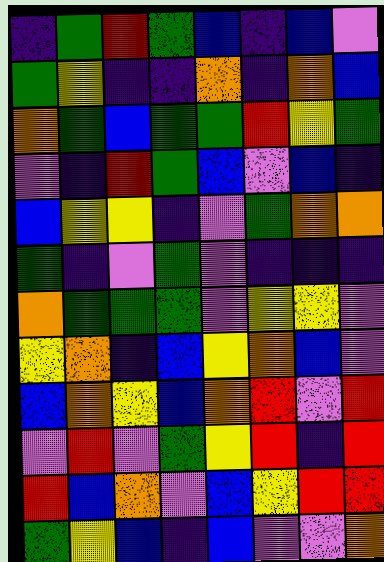[["indigo", "green", "red", "green", "blue", "indigo", "blue", "violet"], ["green", "yellow", "indigo", "indigo", "orange", "indigo", "orange", "blue"], ["orange", "green", "blue", "green", "green", "red", "yellow", "green"], ["violet", "indigo", "red", "green", "blue", "violet", "blue", "indigo"], ["blue", "yellow", "yellow", "indigo", "violet", "green", "orange", "orange"], ["green", "indigo", "violet", "green", "violet", "indigo", "indigo", "indigo"], ["orange", "green", "green", "green", "violet", "yellow", "yellow", "violet"], ["yellow", "orange", "indigo", "blue", "yellow", "orange", "blue", "violet"], ["blue", "orange", "yellow", "blue", "orange", "red", "violet", "red"], ["violet", "red", "violet", "green", "yellow", "red", "indigo", "red"], ["red", "blue", "orange", "violet", "blue", "yellow", "red", "red"], ["green", "yellow", "blue", "indigo", "blue", "violet", "violet", "orange"]]